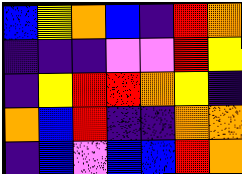[["blue", "yellow", "orange", "blue", "indigo", "red", "orange"], ["indigo", "indigo", "indigo", "violet", "violet", "red", "yellow"], ["indigo", "yellow", "red", "red", "orange", "yellow", "indigo"], ["orange", "blue", "red", "indigo", "indigo", "orange", "orange"], ["indigo", "blue", "violet", "blue", "blue", "red", "orange"]]